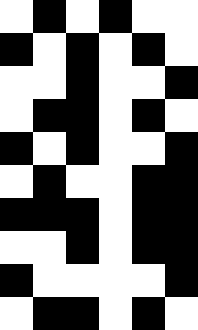[["white", "black", "white", "black", "white", "white"], ["black", "white", "black", "white", "black", "white"], ["white", "white", "black", "white", "white", "black"], ["white", "black", "black", "white", "black", "white"], ["black", "white", "black", "white", "white", "black"], ["white", "black", "white", "white", "black", "black"], ["black", "black", "black", "white", "black", "black"], ["white", "white", "black", "white", "black", "black"], ["black", "white", "white", "white", "white", "black"], ["white", "black", "black", "white", "black", "white"]]